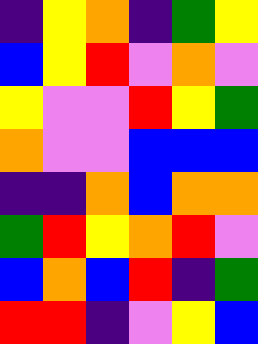[["indigo", "yellow", "orange", "indigo", "green", "yellow"], ["blue", "yellow", "red", "violet", "orange", "violet"], ["yellow", "violet", "violet", "red", "yellow", "green"], ["orange", "violet", "violet", "blue", "blue", "blue"], ["indigo", "indigo", "orange", "blue", "orange", "orange"], ["green", "red", "yellow", "orange", "red", "violet"], ["blue", "orange", "blue", "red", "indigo", "green"], ["red", "red", "indigo", "violet", "yellow", "blue"]]